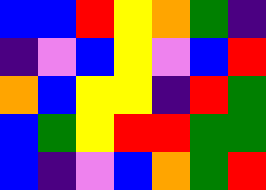[["blue", "blue", "red", "yellow", "orange", "green", "indigo"], ["indigo", "violet", "blue", "yellow", "violet", "blue", "red"], ["orange", "blue", "yellow", "yellow", "indigo", "red", "green"], ["blue", "green", "yellow", "red", "red", "green", "green"], ["blue", "indigo", "violet", "blue", "orange", "green", "red"]]